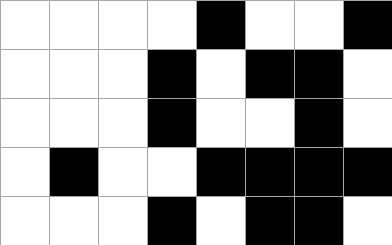[["white", "white", "white", "white", "black", "white", "white", "black"], ["white", "white", "white", "black", "white", "black", "black", "white"], ["white", "white", "white", "black", "white", "white", "black", "white"], ["white", "black", "white", "white", "black", "black", "black", "black"], ["white", "white", "white", "black", "white", "black", "black", "white"]]